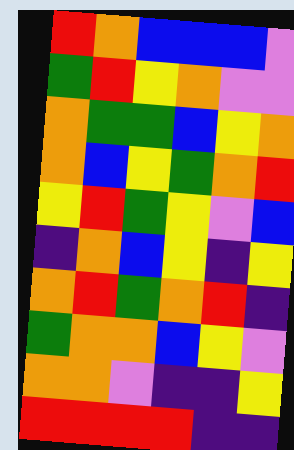[["red", "orange", "blue", "blue", "blue", "violet"], ["green", "red", "yellow", "orange", "violet", "violet"], ["orange", "green", "green", "blue", "yellow", "orange"], ["orange", "blue", "yellow", "green", "orange", "red"], ["yellow", "red", "green", "yellow", "violet", "blue"], ["indigo", "orange", "blue", "yellow", "indigo", "yellow"], ["orange", "red", "green", "orange", "red", "indigo"], ["green", "orange", "orange", "blue", "yellow", "violet"], ["orange", "orange", "violet", "indigo", "indigo", "yellow"], ["red", "red", "red", "red", "indigo", "indigo"]]